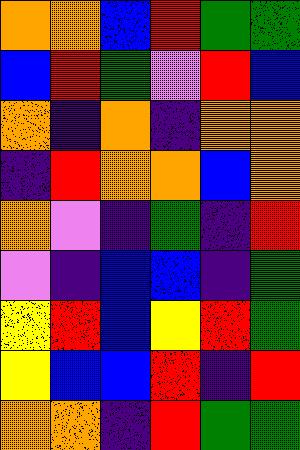[["orange", "orange", "blue", "red", "green", "green"], ["blue", "red", "green", "violet", "red", "blue"], ["orange", "indigo", "orange", "indigo", "orange", "orange"], ["indigo", "red", "orange", "orange", "blue", "orange"], ["orange", "violet", "indigo", "green", "indigo", "red"], ["violet", "indigo", "blue", "blue", "indigo", "green"], ["yellow", "red", "blue", "yellow", "red", "green"], ["yellow", "blue", "blue", "red", "indigo", "red"], ["orange", "orange", "indigo", "red", "green", "green"]]